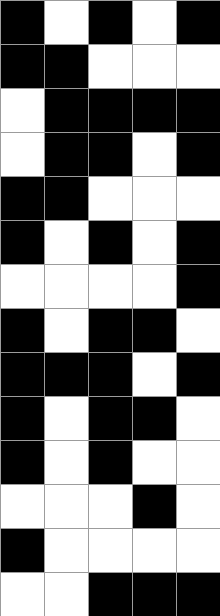[["black", "white", "black", "white", "black"], ["black", "black", "white", "white", "white"], ["white", "black", "black", "black", "black"], ["white", "black", "black", "white", "black"], ["black", "black", "white", "white", "white"], ["black", "white", "black", "white", "black"], ["white", "white", "white", "white", "black"], ["black", "white", "black", "black", "white"], ["black", "black", "black", "white", "black"], ["black", "white", "black", "black", "white"], ["black", "white", "black", "white", "white"], ["white", "white", "white", "black", "white"], ["black", "white", "white", "white", "white"], ["white", "white", "black", "black", "black"]]